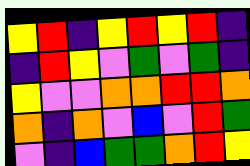[["yellow", "red", "indigo", "yellow", "red", "yellow", "red", "indigo"], ["indigo", "red", "yellow", "violet", "green", "violet", "green", "indigo"], ["yellow", "violet", "violet", "orange", "orange", "red", "red", "orange"], ["orange", "indigo", "orange", "violet", "blue", "violet", "red", "green"], ["violet", "indigo", "blue", "green", "green", "orange", "red", "yellow"]]